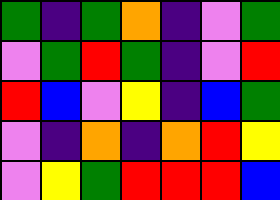[["green", "indigo", "green", "orange", "indigo", "violet", "green"], ["violet", "green", "red", "green", "indigo", "violet", "red"], ["red", "blue", "violet", "yellow", "indigo", "blue", "green"], ["violet", "indigo", "orange", "indigo", "orange", "red", "yellow"], ["violet", "yellow", "green", "red", "red", "red", "blue"]]